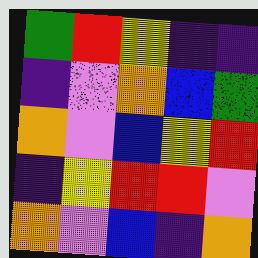[["green", "red", "yellow", "indigo", "indigo"], ["indigo", "violet", "orange", "blue", "green"], ["orange", "violet", "blue", "yellow", "red"], ["indigo", "yellow", "red", "red", "violet"], ["orange", "violet", "blue", "indigo", "orange"]]